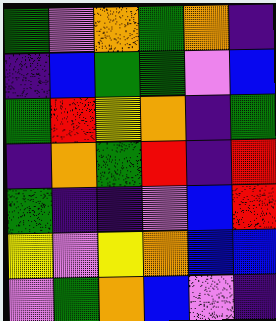[["green", "violet", "orange", "green", "orange", "indigo"], ["indigo", "blue", "green", "green", "violet", "blue"], ["green", "red", "yellow", "orange", "indigo", "green"], ["indigo", "orange", "green", "red", "indigo", "red"], ["green", "indigo", "indigo", "violet", "blue", "red"], ["yellow", "violet", "yellow", "orange", "blue", "blue"], ["violet", "green", "orange", "blue", "violet", "indigo"]]